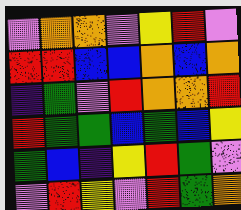[["violet", "orange", "orange", "violet", "yellow", "red", "violet"], ["red", "red", "blue", "blue", "orange", "blue", "orange"], ["indigo", "green", "violet", "red", "orange", "orange", "red"], ["red", "green", "green", "blue", "green", "blue", "yellow"], ["green", "blue", "indigo", "yellow", "red", "green", "violet"], ["violet", "red", "yellow", "violet", "red", "green", "orange"]]